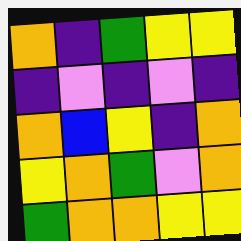[["orange", "indigo", "green", "yellow", "yellow"], ["indigo", "violet", "indigo", "violet", "indigo"], ["orange", "blue", "yellow", "indigo", "orange"], ["yellow", "orange", "green", "violet", "orange"], ["green", "orange", "orange", "yellow", "yellow"]]